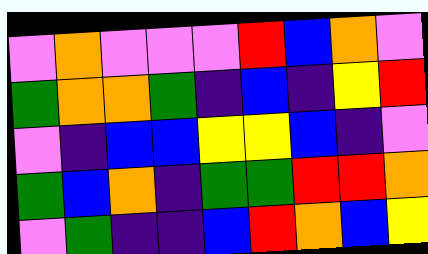[["violet", "orange", "violet", "violet", "violet", "red", "blue", "orange", "violet"], ["green", "orange", "orange", "green", "indigo", "blue", "indigo", "yellow", "red"], ["violet", "indigo", "blue", "blue", "yellow", "yellow", "blue", "indigo", "violet"], ["green", "blue", "orange", "indigo", "green", "green", "red", "red", "orange"], ["violet", "green", "indigo", "indigo", "blue", "red", "orange", "blue", "yellow"]]